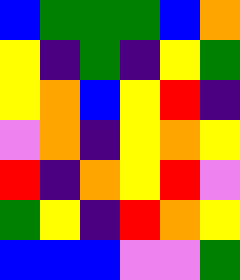[["blue", "green", "green", "green", "blue", "orange"], ["yellow", "indigo", "green", "indigo", "yellow", "green"], ["yellow", "orange", "blue", "yellow", "red", "indigo"], ["violet", "orange", "indigo", "yellow", "orange", "yellow"], ["red", "indigo", "orange", "yellow", "red", "violet"], ["green", "yellow", "indigo", "red", "orange", "yellow"], ["blue", "blue", "blue", "violet", "violet", "green"]]